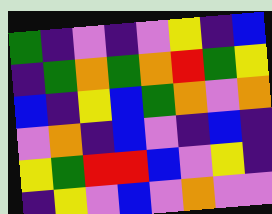[["green", "indigo", "violet", "indigo", "violet", "yellow", "indigo", "blue"], ["indigo", "green", "orange", "green", "orange", "red", "green", "yellow"], ["blue", "indigo", "yellow", "blue", "green", "orange", "violet", "orange"], ["violet", "orange", "indigo", "blue", "violet", "indigo", "blue", "indigo"], ["yellow", "green", "red", "red", "blue", "violet", "yellow", "indigo"], ["indigo", "yellow", "violet", "blue", "violet", "orange", "violet", "violet"]]